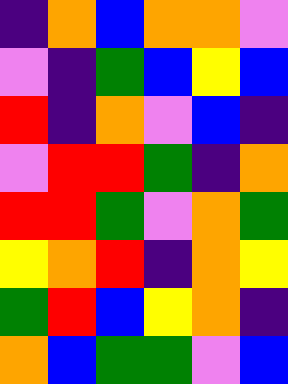[["indigo", "orange", "blue", "orange", "orange", "violet"], ["violet", "indigo", "green", "blue", "yellow", "blue"], ["red", "indigo", "orange", "violet", "blue", "indigo"], ["violet", "red", "red", "green", "indigo", "orange"], ["red", "red", "green", "violet", "orange", "green"], ["yellow", "orange", "red", "indigo", "orange", "yellow"], ["green", "red", "blue", "yellow", "orange", "indigo"], ["orange", "blue", "green", "green", "violet", "blue"]]